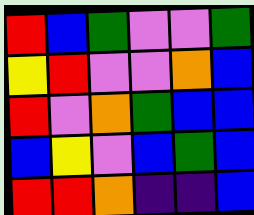[["red", "blue", "green", "violet", "violet", "green"], ["yellow", "red", "violet", "violet", "orange", "blue"], ["red", "violet", "orange", "green", "blue", "blue"], ["blue", "yellow", "violet", "blue", "green", "blue"], ["red", "red", "orange", "indigo", "indigo", "blue"]]